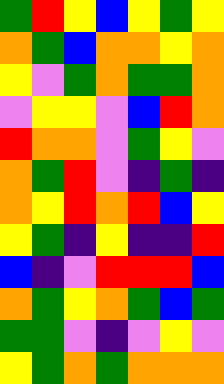[["green", "red", "yellow", "blue", "yellow", "green", "yellow"], ["orange", "green", "blue", "orange", "orange", "yellow", "orange"], ["yellow", "violet", "green", "orange", "green", "green", "orange"], ["violet", "yellow", "yellow", "violet", "blue", "red", "orange"], ["red", "orange", "orange", "violet", "green", "yellow", "violet"], ["orange", "green", "red", "violet", "indigo", "green", "indigo"], ["orange", "yellow", "red", "orange", "red", "blue", "yellow"], ["yellow", "green", "indigo", "yellow", "indigo", "indigo", "red"], ["blue", "indigo", "violet", "red", "red", "red", "blue"], ["orange", "green", "yellow", "orange", "green", "blue", "green"], ["green", "green", "violet", "indigo", "violet", "yellow", "violet"], ["yellow", "green", "orange", "green", "orange", "orange", "orange"]]